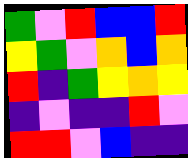[["green", "violet", "red", "blue", "blue", "red"], ["yellow", "green", "violet", "orange", "blue", "orange"], ["red", "indigo", "green", "yellow", "orange", "yellow"], ["indigo", "violet", "indigo", "indigo", "red", "violet"], ["red", "red", "violet", "blue", "indigo", "indigo"]]